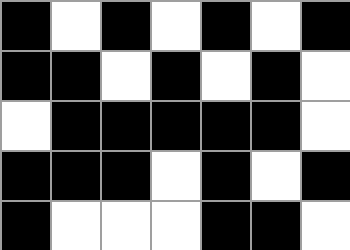[["black", "white", "black", "white", "black", "white", "black"], ["black", "black", "white", "black", "white", "black", "white"], ["white", "black", "black", "black", "black", "black", "white"], ["black", "black", "black", "white", "black", "white", "black"], ["black", "white", "white", "white", "black", "black", "white"]]